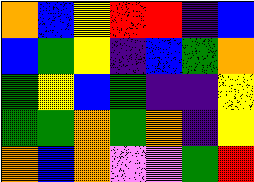[["orange", "blue", "yellow", "red", "red", "indigo", "blue"], ["blue", "green", "yellow", "indigo", "blue", "green", "orange"], ["green", "yellow", "blue", "green", "indigo", "indigo", "yellow"], ["green", "green", "orange", "green", "orange", "indigo", "yellow"], ["orange", "blue", "orange", "violet", "violet", "green", "red"]]